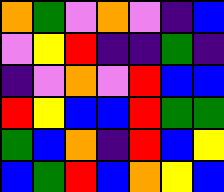[["orange", "green", "violet", "orange", "violet", "indigo", "blue"], ["violet", "yellow", "red", "indigo", "indigo", "green", "indigo"], ["indigo", "violet", "orange", "violet", "red", "blue", "blue"], ["red", "yellow", "blue", "blue", "red", "green", "green"], ["green", "blue", "orange", "indigo", "red", "blue", "yellow"], ["blue", "green", "red", "blue", "orange", "yellow", "blue"]]